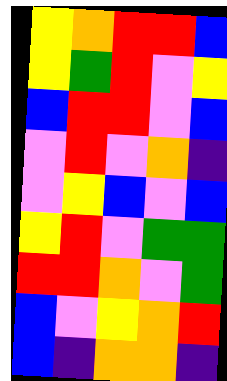[["yellow", "orange", "red", "red", "blue"], ["yellow", "green", "red", "violet", "yellow"], ["blue", "red", "red", "violet", "blue"], ["violet", "red", "violet", "orange", "indigo"], ["violet", "yellow", "blue", "violet", "blue"], ["yellow", "red", "violet", "green", "green"], ["red", "red", "orange", "violet", "green"], ["blue", "violet", "yellow", "orange", "red"], ["blue", "indigo", "orange", "orange", "indigo"]]